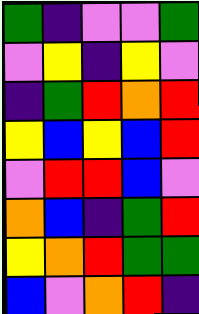[["green", "indigo", "violet", "violet", "green"], ["violet", "yellow", "indigo", "yellow", "violet"], ["indigo", "green", "red", "orange", "red"], ["yellow", "blue", "yellow", "blue", "red"], ["violet", "red", "red", "blue", "violet"], ["orange", "blue", "indigo", "green", "red"], ["yellow", "orange", "red", "green", "green"], ["blue", "violet", "orange", "red", "indigo"]]